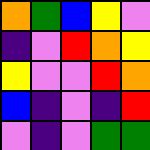[["orange", "green", "blue", "yellow", "violet"], ["indigo", "violet", "red", "orange", "yellow"], ["yellow", "violet", "violet", "red", "orange"], ["blue", "indigo", "violet", "indigo", "red"], ["violet", "indigo", "violet", "green", "green"]]